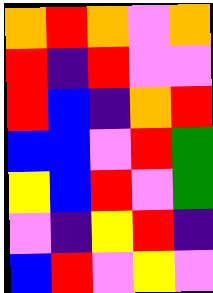[["orange", "red", "orange", "violet", "orange"], ["red", "indigo", "red", "violet", "violet"], ["red", "blue", "indigo", "orange", "red"], ["blue", "blue", "violet", "red", "green"], ["yellow", "blue", "red", "violet", "green"], ["violet", "indigo", "yellow", "red", "indigo"], ["blue", "red", "violet", "yellow", "violet"]]